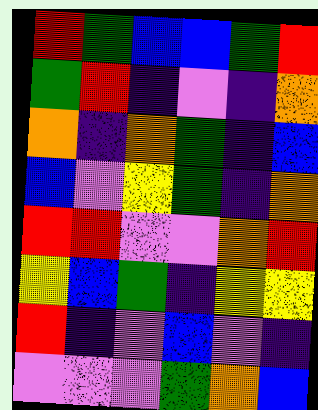[["red", "green", "blue", "blue", "green", "red"], ["green", "red", "indigo", "violet", "indigo", "orange"], ["orange", "indigo", "orange", "green", "indigo", "blue"], ["blue", "violet", "yellow", "green", "indigo", "orange"], ["red", "red", "violet", "violet", "orange", "red"], ["yellow", "blue", "green", "indigo", "yellow", "yellow"], ["red", "indigo", "violet", "blue", "violet", "indigo"], ["violet", "violet", "violet", "green", "orange", "blue"]]